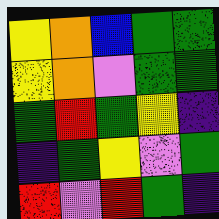[["yellow", "orange", "blue", "green", "green"], ["yellow", "orange", "violet", "green", "green"], ["green", "red", "green", "yellow", "indigo"], ["indigo", "green", "yellow", "violet", "green"], ["red", "violet", "red", "green", "indigo"]]